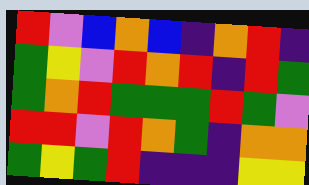[["red", "violet", "blue", "orange", "blue", "indigo", "orange", "red", "indigo"], ["green", "yellow", "violet", "red", "orange", "red", "indigo", "red", "green"], ["green", "orange", "red", "green", "green", "green", "red", "green", "violet"], ["red", "red", "violet", "red", "orange", "green", "indigo", "orange", "orange"], ["green", "yellow", "green", "red", "indigo", "indigo", "indigo", "yellow", "yellow"]]